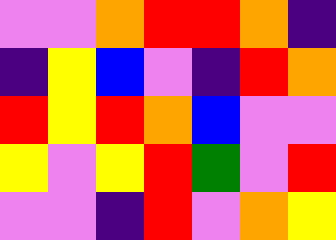[["violet", "violet", "orange", "red", "red", "orange", "indigo"], ["indigo", "yellow", "blue", "violet", "indigo", "red", "orange"], ["red", "yellow", "red", "orange", "blue", "violet", "violet"], ["yellow", "violet", "yellow", "red", "green", "violet", "red"], ["violet", "violet", "indigo", "red", "violet", "orange", "yellow"]]